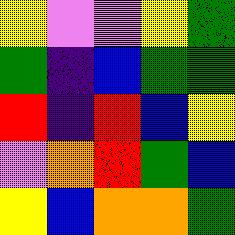[["yellow", "violet", "violet", "yellow", "green"], ["green", "indigo", "blue", "green", "green"], ["red", "indigo", "red", "blue", "yellow"], ["violet", "orange", "red", "green", "blue"], ["yellow", "blue", "orange", "orange", "green"]]